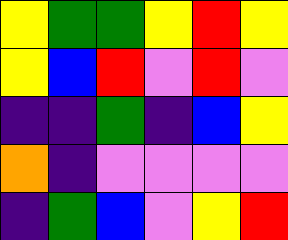[["yellow", "green", "green", "yellow", "red", "yellow"], ["yellow", "blue", "red", "violet", "red", "violet"], ["indigo", "indigo", "green", "indigo", "blue", "yellow"], ["orange", "indigo", "violet", "violet", "violet", "violet"], ["indigo", "green", "blue", "violet", "yellow", "red"]]